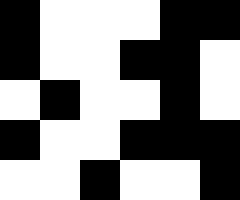[["black", "white", "white", "white", "black", "black"], ["black", "white", "white", "black", "black", "white"], ["white", "black", "white", "white", "black", "white"], ["black", "white", "white", "black", "black", "black"], ["white", "white", "black", "white", "white", "black"]]